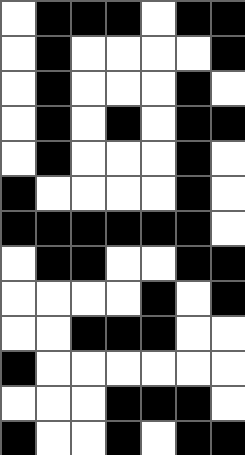[["white", "black", "black", "black", "white", "black", "black"], ["white", "black", "white", "white", "white", "white", "black"], ["white", "black", "white", "white", "white", "black", "white"], ["white", "black", "white", "black", "white", "black", "black"], ["white", "black", "white", "white", "white", "black", "white"], ["black", "white", "white", "white", "white", "black", "white"], ["black", "black", "black", "black", "black", "black", "white"], ["white", "black", "black", "white", "white", "black", "black"], ["white", "white", "white", "white", "black", "white", "black"], ["white", "white", "black", "black", "black", "white", "white"], ["black", "white", "white", "white", "white", "white", "white"], ["white", "white", "white", "black", "black", "black", "white"], ["black", "white", "white", "black", "white", "black", "black"]]